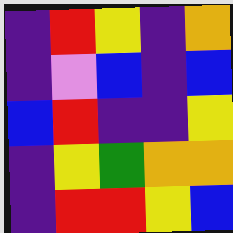[["indigo", "red", "yellow", "indigo", "orange"], ["indigo", "violet", "blue", "indigo", "blue"], ["blue", "red", "indigo", "indigo", "yellow"], ["indigo", "yellow", "green", "orange", "orange"], ["indigo", "red", "red", "yellow", "blue"]]